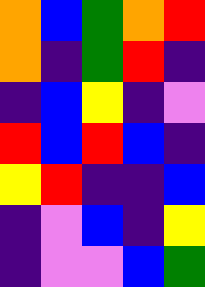[["orange", "blue", "green", "orange", "red"], ["orange", "indigo", "green", "red", "indigo"], ["indigo", "blue", "yellow", "indigo", "violet"], ["red", "blue", "red", "blue", "indigo"], ["yellow", "red", "indigo", "indigo", "blue"], ["indigo", "violet", "blue", "indigo", "yellow"], ["indigo", "violet", "violet", "blue", "green"]]